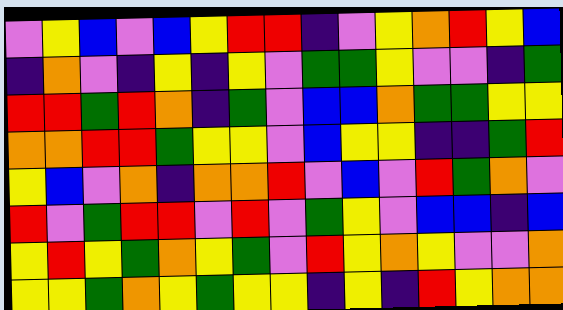[["violet", "yellow", "blue", "violet", "blue", "yellow", "red", "red", "indigo", "violet", "yellow", "orange", "red", "yellow", "blue"], ["indigo", "orange", "violet", "indigo", "yellow", "indigo", "yellow", "violet", "green", "green", "yellow", "violet", "violet", "indigo", "green"], ["red", "red", "green", "red", "orange", "indigo", "green", "violet", "blue", "blue", "orange", "green", "green", "yellow", "yellow"], ["orange", "orange", "red", "red", "green", "yellow", "yellow", "violet", "blue", "yellow", "yellow", "indigo", "indigo", "green", "red"], ["yellow", "blue", "violet", "orange", "indigo", "orange", "orange", "red", "violet", "blue", "violet", "red", "green", "orange", "violet"], ["red", "violet", "green", "red", "red", "violet", "red", "violet", "green", "yellow", "violet", "blue", "blue", "indigo", "blue"], ["yellow", "red", "yellow", "green", "orange", "yellow", "green", "violet", "red", "yellow", "orange", "yellow", "violet", "violet", "orange"], ["yellow", "yellow", "green", "orange", "yellow", "green", "yellow", "yellow", "indigo", "yellow", "indigo", "red", "yellow", "orange", "orange"]]